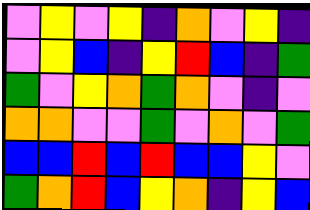[["violet", "yellow", "violet", "yellow", "indigo", "orange", "violet", "yellow", "indigo"], ["violet", "yellow", "blue", "indigo", "yellow", "red", "blue", "indigo", "green"], ["green", "violet", "yellow", "orange", "green", "orange", "violet", "indigo", "violet"], ["orange", "orange", "violet", "violet", "green", "violet", "orange", "violet", "green"], ["blue", "blue", "red", "blue", "red", "blue", "blue", "yellow", "violet"], ["green", "orange", "red", "blue", "yellow", "orange", "indigo", "yellow", "blue"]]